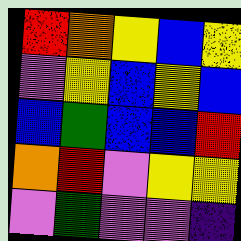[["red", "orange", "yellow", "blue", "yellow"], ["violet", "yellow", "blue", "yellow", "blue"], ["blue", "green", "blue", "blue", "red"], ["orange", "red", "violet", "yellow", "yellow"], ["violet", "green", "violet", "violet", "indigo"]]